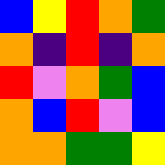[["blue", "yellow", "red", "orange", "green"], ["orange", "indigo", "red", "indigo", "orange"], ["red", "violet", "orange", "green", "blue"], ["orange", "blue", "red", "violet", "blue"], ["orange", "orange", "green", "green", "yellow"]]